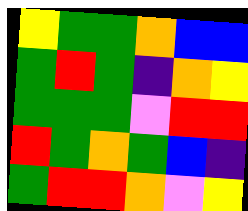[["yellow", "green", "green", "orange", "blue", "blue"], ["green", "red", "green", "indigo", "orange", "yellow"], ["green", "green", "green", "violet", "red", "red"], ["red", "green", "orange", "green", "blue", "indigo"], ["green", "red", "red", "orange", "violet", "yellow"]]